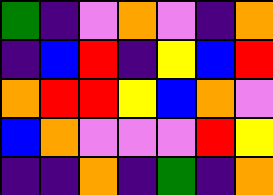[["green", "indigo", "violet", "orange", "violet", "indigo", "orange"], ["indigo", "blue", "red", "indigo", "yellow", "blue", "red"], ["orange", "red", "red", "yellow", "blue", "orange", "violet"], ["blue", "orange", "violet", "violet", "violet", "red", "yellow"], ["indigo", "indigo", "orange", "indigo", "green", "indigo", "orange"]]